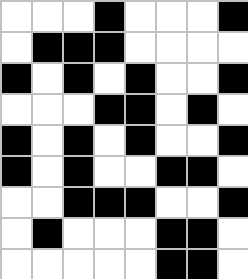[["white", "white", "white", "black", "white", "white", "white", "black"], ["white", "black", "black", "black", "white", "white", "white", "white"], ["black", "white", "black", "white", "black", "white", "white", "black"], ["white", "white", "white", "black", "black", "white", "black", "white"], ["black", "white", "black", "white", "black", "white", "white", "black"], ["black", "white", "black", "white", "white", "black", "black", "white"], ["white", "white", "black", "black", "black", "white", "white", "black"], ["white", "black", "white", "white", "white", "black", "black", "white"], ["white", "white", "white", "white", "white", "black", "black", "white"]]